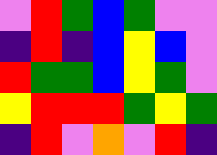[["violet", "red", "green", "blue", "green", "violet", "violet"], ["indigo", "red", "indigo", "blue", "yellow", "blue", "violet"], ["red", "green", "green", "blue", "yellow", "green", "violet"], ["yellow", "red", "red", "red", "green", "yellow", "green"], ["indigo", "red", "violet", "orange", "violet", "red", "indigo"]]